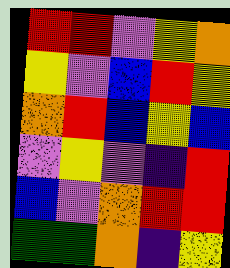[["red", "red", "violet", "yellow", "orange"], ["yellow", "violet", "blue", "red", "yellow"], ["orange", "red", "blue", "yellow", "blue"], ["violet", "yellow", "violet", "indigo", "red"], ["blue", "violet", "orange", "red", "red"], ["green", "green", "orange", "indigo", "yellow"]]